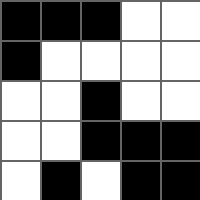[["black", "black", "black", "white", "white"], ["black", "white", "white", "white", "white"], ["white", "white", "black", "white", "white"], ["white", "white", "black", "black", "black"], ["white", "black", "white", "black", "black"]]